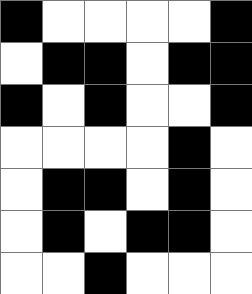[["black", "white", "white", "white", "white", "black"], ["white", "black", "black", "white", "black", "black"], ["black", "white", "black", "white", "white", "black"], ["white", "white", "white", "white", "black", "white"], ["white", "black", "black", "white", "black", "white"], ["white", "black", "white", "black", "black", "white"], ["white", "white", "black", "white", "white", "white"]]